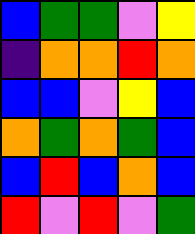[["blue", "green", "green", "violet", "yellow"], ["indigo", "orange", "orange", "red", "orange"], ["blue", "blue", "violet", "yellow", "blue"], ["orange", "green", "orange", "green", "blue"], ["blue", "red", "blue", "orange", "blue"], ["red", "violet", "red", "violet", "green"]]